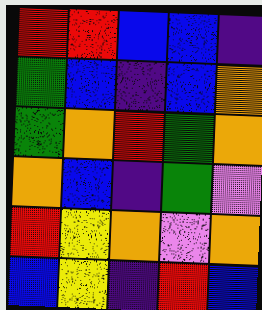[["red", "red", "blue", "blue", "indigo"], ["green", "blue", "indigo", "blue", "orange"], ["green", "orange", "red", "green", "orange"], ["orange", "blue", "indigo", "green", "violet"], ["red", "yellow", "orange", "violet", "orange"], ["blue", "yellow", "indigo", "red", "blue"]]